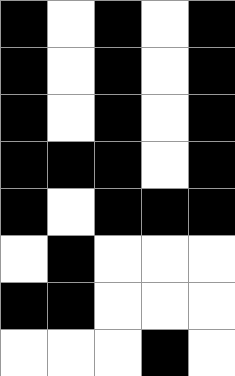[["black", "white", "black", "white", "black"], ["black", "white", "black", "white", "black"], ["black", "white", "black", "white", "black"], ["black", "black", "black", "white", "black"], ["black", "white", "black", "black", "black"], ["white", "black", "white", "white", "white"], ["black", "black", "white", "white", "white"], ["white", "white", "white", "black", "white"]]